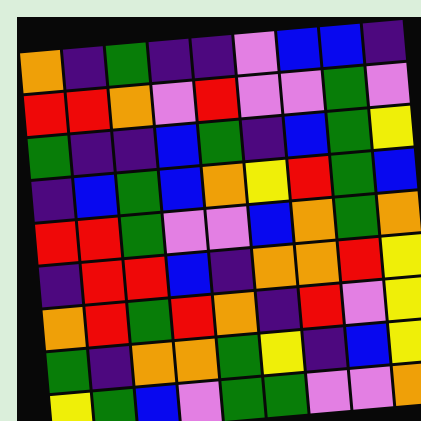[["orange", "indigo", "green", "indigo", "indigo", "violet", "blue", "blue", "indigo"], ["red", "red", "orange", "violet", "red", "violet", "violet", "green", "violet"], ["green", "indigo", "indigo", "blue", "green", "indigo", "blue", "green", "yellow"], ["indigo", "blue", "green", "blue", "orange", "yellow", "red", "green", "blue"], ["red", "red", "green", "violet", "violet", "blue", "orange", "green", "orange"], ["indigo", "red", "red", "blue", "indigo", "orange", "orange", "red", "yellow"], ["orange", "red", "green", "red", "orange", "indigo", "red", "violet", "yellow"], ["green", "indigo", "orange", "orange", "green", "yellow", "indigo", "blue", "yellow"], ["yellow", "green", "blue", "violet", "green", "green", "violet", "violet", "orange"]]